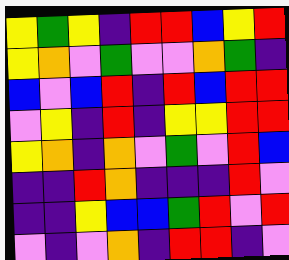[["yellow", "green", "yellow", "indigo", "red", "red", "blue", "yellow", "red"], ["yellow", "orange", "violet", "green", "violet", "violet", "orange", "green", "indigo"], ["blue", "violet", "blue", "red", "indigo", "red", "blue", "red", "red"], ["violet", "yellow", "indigo", "red", "indigo", "yellow", "yellow", "red", "red"], ["yellow", "orange", "indigo", "orange", "violet", "green", "violet", "red", "blue"], ["indigo", "indigo", "red", "orange", "indigo", "indigo", "indigo", "red", "violet"], ["indigo", "indigo", "yellow", "blue", "blue", "green", "red", "violet", "red"], ["violet", "indigo", "violet", "orange", "indigo", "red", "red", "indigo", "violet"]]